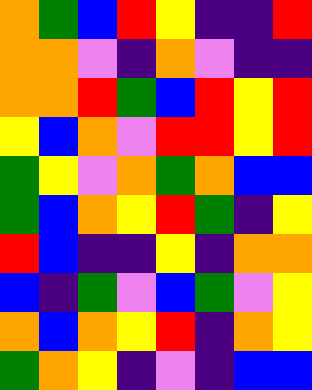[["orange", "green", "blue", "red", "yellow", "indigo", "indigo", "red"], ["orange", "orange", "violet", "indigo", "orange", "violet", "indigo", "indigo"], ["orange", "orange", "red", "green", "blue", "red", "yellow", "red"], ["yellow", "blue", "orange", "violet", "red", "red", "yellow", "red"], ["green", "yellow", "violet", "orange", "green", "orange", "blue", "blue"], ["green", "blue", "orange", "yellow", "red", "green", "indigo", "yellow"], ["red", "blue", "indigo", "indigo", "yellow", "indigo", "orange", "orange"], ["blue", "indigo", "green", "violet", "blue", "green", "violet", "yellow"], ["orange", "blue", "orange", "yellow", "red", "indigo", "orange", "yellow"], ["green", "orange", "yellow", "indigo", "violet", "indigo", "blue", "blue"]]